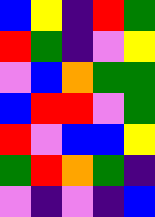[["blue", "yellow", "indigo", "red", "green"], ["red", "green", "indigo", "violet", "yellow"], ["violet", "blue", "orange", "green", "green"], ["blue", "red", "red", "violet", "green"], ["red", "violet", "blue", "blue", "yellow"], ["green", "red", "orange", "green", "indigo"], ["violet", "indigo", "violet", "indigo", "blue"]]